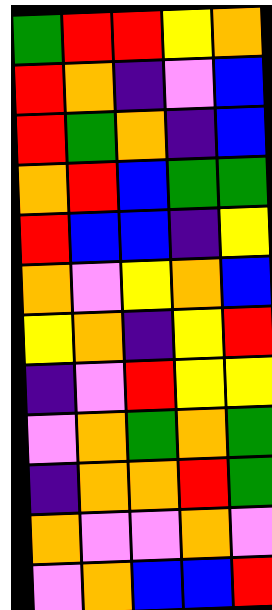[["green", "red", "red", "yellow", "orange"], ["red", "orange", "indigo", "violet", "blue"], ["red", "green", "orange", "indigo", "blue"], ["orange", "red", "blue", "green", "green"], ["red", "blue", "blue", "indigo", "yellow"], ["orange", "violet", "yellow", "orange", "blue"], ["yellow", "orange", "indigo", "yellow", "red"], ["indigo", "violet", "red", "yellow", "yellow"], ["violet", "orange", "green", "orange", "green"], ["indigo", "orange", "orange", "red", "green"], ["orange", "violet", "violet", "orange", "violet"], ["violet", "orange", "blue", "blue", "red"]]